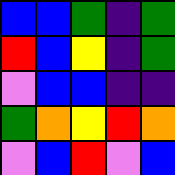[["blue", "blue", "green", "indigo", "green"], ["red", "blue", "yellow", "indigo", "green"], ["violet", "blue", "blue", "indigo", "indigo"], ["green", "orange", "yellow", "red", "orange"], ["violet", "blue", "red", "violet", "blue"]]